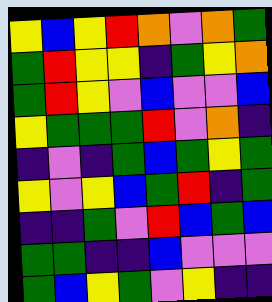[["yellow", "blue", "yellow", "red", "orange", "violet", "orange", "green"], ["green", "red", "yellow", "yellow", "indigo", "green", "yellow", "orange"], ["green", "red", "yellow", "violet", "blue", "violet", "violet", "blue"], ["yellow", "green", "green", "green", "red", "violet", "orange", "indigo"], ["indigo", "violet", "indigo", "green", "blue", "green", "yellow", "green"], ["yellow", "violet", "yellow", "blue", "green", "red", "indigo", "green"], ["indigo", "indigo", "green", "violet", "red", "blue", "green", "blue"], ["green", "green", "indigo", "indigo", "blue", "violet", "violet", "violet"], ["green", "blue", "yellow", "green", "violet", "yellow", "indigo", "indigo"]]